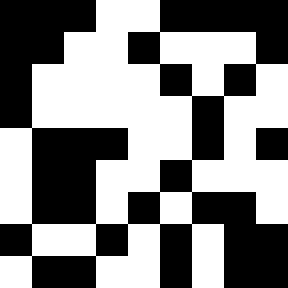[["black", "black", "black", "white", "white", "black", "black", "black", "black"], ["black", "black", "white", "white", "black", "white", "white", "white", "black"], ["black", "white", "white", "white", "white", "black", "white", "black", "white"], ["black", "white", "white", "white", "white", "white", "black", "white", "white"], ["white", "black", "black", "black", "white", "white", "black", "white", "black"], ["white", "black", "black", "white", "white", "black", "white", "white", "white"], ["white", "black", "black", "white", "black", "white", "black", "black", "white"], ["black", "white", "white", "black", "white", "black", "white", "black", "black"], ["white", "black", "black", "white", "white", "black", "white", "black", "black"]]